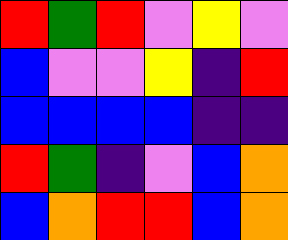[["red", "green", "red", "violet", "yellow", "violet"], ["blue", "violet", "violet", "yellow", "indigo", "red"], ["blue", "blue", "blue", "blue", "indigo", "indigo"], ["red", "green", "indigo", "violet", "blue", "orange"], ["blue", "orange", "red", "red", "blue", "orange"]]